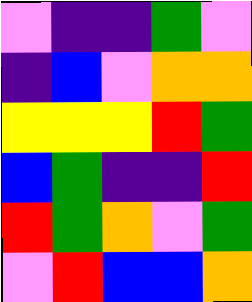[["violet", "indigo", "indigo", "green", "violet"], ["indigo", "blue", "violet", "orange", "orange"], ["yellow", "yellow", "yellow", "red", "green"], ["blue", "green", "indigo", "indigo", "red"], ["red", "green", "orange", "violet", "green"], ["violet", "red", "blue", "blue", "orange"]]